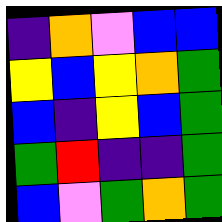[["indigo", "orange", "violet", "blue", "blue"], ["yellow", "blue", "yellow", "orange", "green"], ["blue", "indigo", "yellow", "blue", "green"], ["green", "red", "indigo", "indigo", "green"], ["blue", "violet", "green", "orange", "green"]]